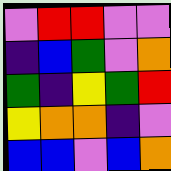[["violet", "red", "red", "violet", "violet"], ["indigo", "blue", "green", "violet", "orange"], ["green", "indigo", "yellow", "green", "red"], ["yellow", "orange", "orange", "indigo", "violet"], ["blue", "blue", "violet", "blue", "orange"]]